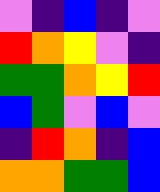[["violet", "indigo", "blue", "indigo", "violet"], ["red", "orange", "yellow", "violet", "indigo"], ["green", "green", "orange", "yellow", "red"], ["blue", "green", "violet", "blue", "violet"], ["indigo", "red", "orange", "indigo", "blue"], ["orange", "orange", "green", "green", "blue"]]